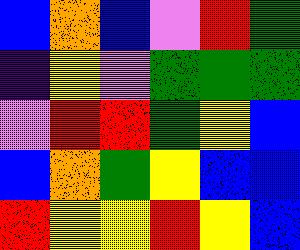[["blue", "orange", "blue", "violet", "red", "green"], ["indigo", "yellow", "violet", "green", "green", "green"], ["violet", "red", "red", "green", "yellow", "blue"], ["blue", "orange", "green", "yellow", "blue", "blue"], ["red", "yellow", "yellow", "red", "yellow", "blue"]]